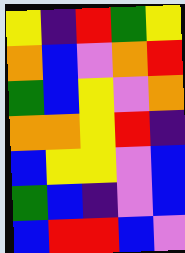[["yellow", "indigo", "red", "green", "yellow"], ["orange", "blue", "violet", "orange", "red"], ["green", "blue", "yellow", "violet", "orange"], ["orange", "orange", "yellow", "red", "indigo"], ["blue", "yellow", "yellow", "violet", "blue"], ["green", "blue", "indigo", "violet", "blue"], ["blue", "red", "red", "blue", "violet"]]